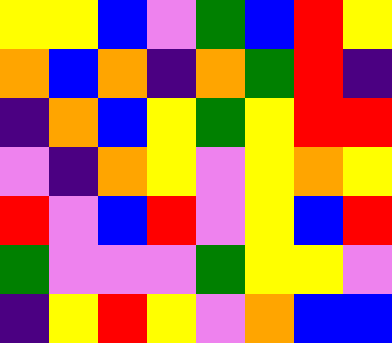[["yellow", "yellow", "blue", "violet", "green", "blue", "red", "yellow"], ["orange", "blue", "orange", "indigo", "orange", "green", "red", "indigo"], ["indigo", "orange", "blue", "yellow", "green", "yellow", "red", "red"], ["violet", "indigo", "orange", "yellow", "violet", "yellow", "orange", "yellow"], ["red", "violet", "blue", "red", "violet", "yellow", "blue", "red"], ["green", "violet", "violet", "violet", "green", "yellow", "yellow", "violet"], ["indigo", "yellow", "red", "yellow", "violet", "orange", "blue", "blue"]]